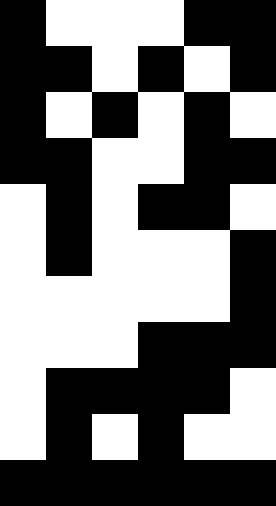[["black", "white", "white", "white", "black", "black"], ["black", "black", "white", "black", "white", "black"], ["black", "white", "black", "white", "black", "white"], ["black", "black", "white", "white", "black", "black"], ["white", "black", "white", "black", "black", "white"], ["white", "black", "white", "white", "white", "black"], ["white", "white", "white", "white", "white", "black"], ["white", "white", "white", "black", "black", "black"], ["white", "black", "black", "black", "black", "white"], ["white", "black", "white", "black", "white", "white"], ["black", "black", "black", "black", "black", "black"]]